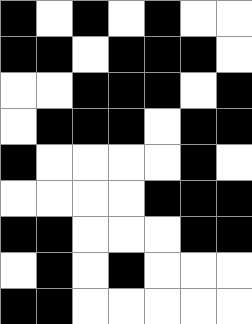[["black", "white", "black", "white", "black", "white", "white"], ["black", "black", "white", "black", "black", "black", "white"], ["white", "white", "black", "black", "black", "white", "black"], ["white", "black", "black", "black", "white", "black", "black"], ["black", "white", "white", "white", "white", "black", "white"], ["white", "white", "white", "white", "black", "black", "black"], ["black", "black", "white", "white", "white", "black", "black"], ["white", "black", "white", "black", "white", "white", "white"], ["black", "black", "white", "white", "white", "white", "white"]]